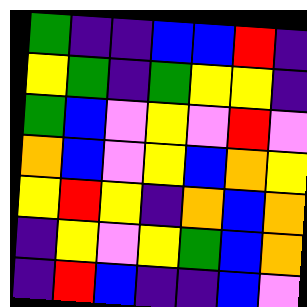[["green", "indigo", "indigo", "blue", "blue", "red", "indigo"], ["yellow", "green", "indigo", "green", "yellow", "yellow", "indigo"], ["green", "blue", "violet", "yellow", "violet", "red", "violet"], ["orange", "blue", "violet", "yellow", "blue", "orange", "yellow"], ["yellow", "red", "yellow", "indigo", "orange", "blue", "orange"], ["indigo", "yellow", "violet", "yellow", "green", "blue", "orange"], ["indigo", "red", "blue", "indigo", "indigo", "blue", "violet"]]